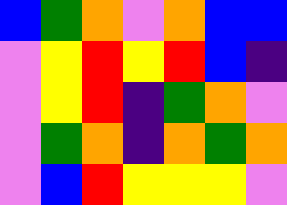[["blue", "green", "orange", "violet", "orange", "blue", "blue"], ["violet", "yellow", "red", "yellow", "red", "blue", "indigo"], ["violet", "yellow", "red", "indigo", "green", "orange", "violet"], ["violet", "green", "orange", "indigo", "orange", "green", "orange"], ["violet", "blue", "red", "yellow", "yellow", "yellow", "violet"]]